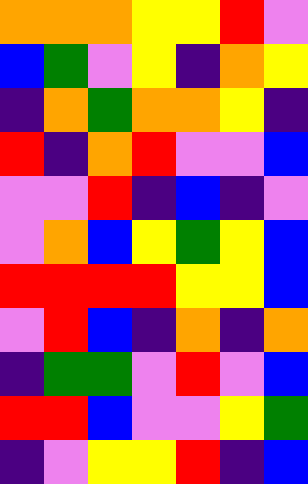[["orange", "orange", "orange", "yellow", "yellow", "red", "violet"], ["blue", "green", "violet", "yellow", "indigo", "orange", "yellow"], ["indigo", "orange", "green", "orange", "orange", "yellow", "indigo"], ["red", "indigo", "orange", "red", "violet", "violet", "blue"], ["violet", "violet", "red", "indigo", "blue", "indigo", "violet"], ["violet", "orange", "blue", "yellow", "green", "yellow", "blue"], ["red", "red", "red", "red", "yellow", "yellow", "blue"], ["violet", "red", "blue", "indigo", "orange", "indigo", "orange"], ["indigo", "green", "green", "violet", "red", "violet", "blue"], ["red", "red", "blue", "violet", "violet", "yellow", "green"], ["indigo", "violet", "yellow", "yellow", "red", "indigo", "blue"]]